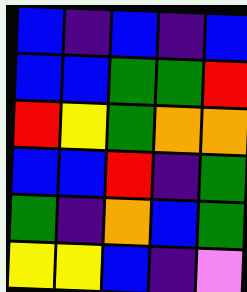[["blue", "indigo", "blue", "indigo", "blue"], ["blue", "blue", "green", "green", "red"], ["red", "yellow", "green", "orange", "orange"], ["blue", "blue", "red", "indigo", "green"], ["green", "indigo", "orange", "blue", "green"], ["yellow", "yellow", "blue", "indigo", "violet"]]